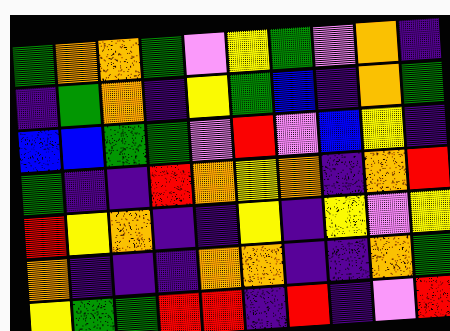[["green", "orange", "orange", "green", "violet", "yellow", "green", "violet", "orange", "indigo"], ["indigo", "green", "orange", "indigo", "yellow", "green", "blue", "indigo", "orange", "green"], ["blue", "blue", "green", "green", "violet", "red", "violet", "blue", "yellow", "indigo"], ["green", "indigo", "indigo", "red", "orange", "yellow", "orange", "indigo", "orange", "red"], ["red", "yellow", "orange", "indigo", "indigo", "yellow", "indigo", "yellow", "violet", "yellow"], ["orange", "indigo", "indigo", "indigo", "orange", "orange", "indigo", "indigo", "orange", "green"], ["yellow", "green", "green", "red", "red", "indigo", "red", "indigo", "violet", "red"]]